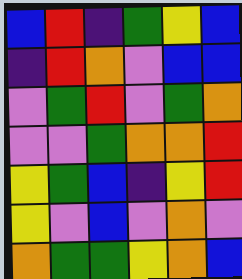[["blue", "red", "indigo", "green", "yellow", "blue"], ["indigo", "red", "orange", "violet", "blue", "blue"], ["violet", "green", "red", "violet", "green", "orange"], ["violet", "violet", "green", "orange", "orange", "red"], ["yellow", "green", "blue", "indigo", "yellow", "red"], ["yellow", "violet", "blue", "violet", "orange", "violet"], ["orange", "green", "green", "yellow", "orange", "blue"]]